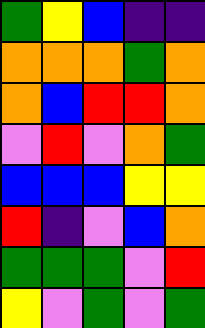[["green", "yellow", "blue", "indigo", "indigo"], ["orange", "orange", "orange", "green", "orange"], ["orange", "blue", "red", "red", "orange"], ["violet", "red", "violet", "orange", "green"], ["blue", "blue", "blue", "yellow", "yellow"], ["red", "indigo", "violet", "blue", "orange"], ["green", "green", "green", "violet", "red"], ["yellow", "violet", "green", "violet", "green"]]